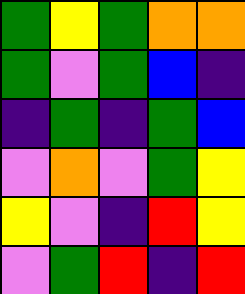[["green", "yellow", "green", "orange", "orange"], ["green", "violet", "green", "blue", "indigo"], ["indigo", "green", "indigo", "green", "blue"], ["violet", "orange", "violet", "green", "yellow"], ["yellow", "violet", "indigo", "red", "yellow"], ["violet", "green", "red", "indigo", "red"]]